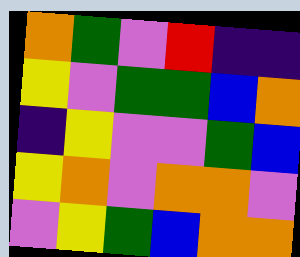[["orange", "green", "violet", "red", "indigo", "indigo"], ["yellow", "violet", "green", "green", "blue", "orange"], ["indigo", "yellow", "violet", "violet", "green", "blue"], ["yellow", "orange", "violet", "orange", "orange", "violet"], ["violet", "yellow", "green", "blue", "orange", "orange"]]